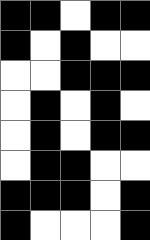[["black", "black", "white", "black", "black"], ["black", "white", "black", "white", "white"], ["white", "white", "black", "black", "black"], ["white", "black", "white", "black", "white"], ["white", "black", "white", "black", "black"], ["white", "black", "black", "white", "white"], ["black", "black", "black", "white", "black"], ["black", "white", "white", "white", "black"]]